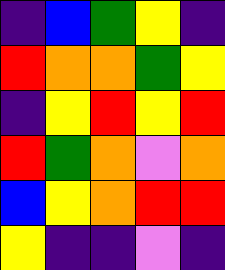[["indigo", "blue", "green", "yellow", "indigo"], ["red", "orange", "orange", "green", "yellow"], ["indigo", "yellow", "red", "yellow", "red"], ["red", "green", "orange", "violet", "orange"], ["blue", "yellow", "orange", "red", "red"], ["yellow", "indigo", "indigo", "violet", "indigo"]]